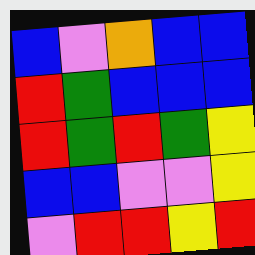[["blue", "violet", "orange", "blue", "blue"], ["red", "green", "blue", "blue", "blue"], ["red", "green", "red", "green", "yellow"], ["blue", "blue", "violet", "violet", "yellow"], ["violet", "red", "red", "yellow", "red"]]